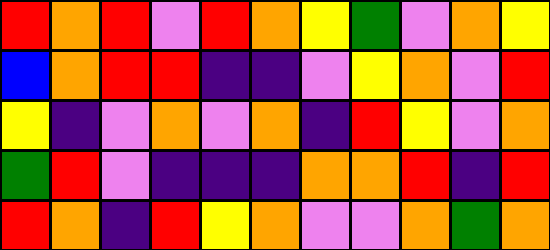[["red", "orange", "red", "violet", "red", "orange", "yellow", "green", "violet", "orange", "yellow"], ["blue", "orange", "red", "red", "indigo", "indigo", "violet", "yellow", "orange", "violet", "red"], ["yellow", "indigo", "violet", "orange", "violet", "orange", "indigo", "red", "yellow", "violet", "orange"], ["green", "red", "violet", "indigo", "indigo", "indigo", "orange", "orange", "red", "indigo", "red"], ["red", "orange", "indigo", "red", "yellow", "orange", "violet", "violet", "orange", "green", "orange"]]